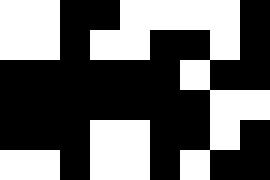[["white", "white", "black", "black", "white", "white", "white", "white", "black"], ["white", "white", "black", "white", "white", "black", "black", "white", "black"], ["black", "black", "black", "black", "black", "black", "white", "black", "black"], ["black", "black", "black", "black", "black", "black", "black", "white", "white"], ["black", "black", "black", "white", "white", "black", "black", "white", "black"], ["white", "white", "black", "white", "white", "black", "white", "black", "black"]]